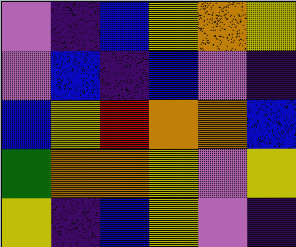[["violet", "indigo", "blue", "yellow", "orange", "yellow"], ["violet", "blue", "indigo", "blue", "violet", "indigo"], ["blue", "yellow", "red", "orange", "orange", "blue"], ["green", "orange", "orange", "yellow", "violet", "yellow"], ["yellow", "indigo", "blue", "yellow", "violet", "indigo"]]